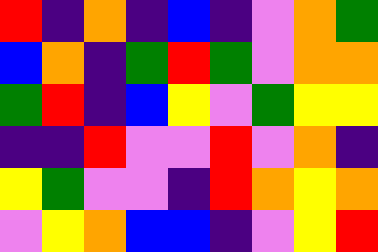[["red", "indigo", "orange", "indigo", "blue", "indigo", "violet", "orange", "green"], ["blue", "orange", "indigo", "green", "red", "green", "violet", "orange", "orange"], ["green", "red", "indigo", "blue", "yellow", "violet", "green", "yellow", "yellow"], ["indigo", "indigo", "red", "violet", "violet", "red", "violet", "orange", "indigo"], ["yellow", "green", "violet", "violet", "indigo", "red", "orange", "yellow", "orange"], ["violet", "yellow", "orange", "blue", "blue", "indigo", "violet", "yellow", "red"]]